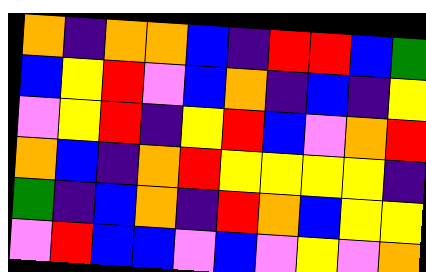[["orange", "indigo", "orange", "orange", "blue", "indigo", "red", "red", "blue", "green"], ["blue", "yellow", "red", "violet", "blue", "orange", "indigo", "blue", "indigo", "yellow"], ["violet", "yellow", "red", "indigo", "yellow", "red", "blue", "violet", "orange", "red"], ["orange", "blue", "indigo", "orange", "red", "yellow", "yellow", "yellow", "yellow", "indigo"], ["green", "indigo", "blue", "orange", "indigo", "red", "orange", "blue", "yellow", "yellow"], ["violet", "red", "blue", "blue", "violet", "blue", "violet", "yellow", "violet", "orange"]]